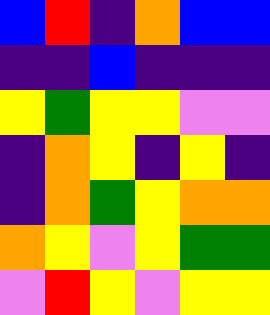[["blue", "red", "indigo", "orange", "blue", "blue"], ["indigo", "indigo", "blue", "indigo", "indigo", "indigo"], ["yellow", "green", "yellow", "yellow", "violet", "violet"], ["indigo", "orange", "yellow", "indigo", "yellow", "indigo"], ["indigo", "orange", "green", "yellow", "orange", "orange"], ["orange", "yellow", "violet", "yellow", "green", "green"], ["violet", "red", "yellow", "violet", "yellow", "yellow"]]